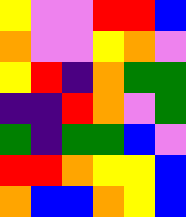[["yellow", "violet", "violet", "red", "red", "blue"], ["orange", "violet", "violet", "yellow", "orange", "violet"], ["yellow", "red", "indigo", "orange", "green", "green"], ["indigo", "indigo", "red", "orange", "violet", "green"], ["green", "indigo", "green", "green", "blue", "violet"], ["red", "red", "orange", "yellow", "yellow", "blue"], ["orange", "blue", "blue", "orange", "yellow", "blue"]]